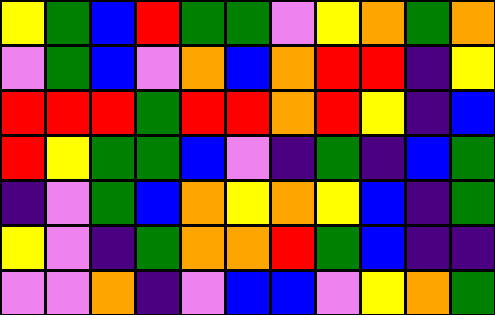[["yellow", "green", "blue", "red", "green", "green", "violet", "yellow", "orange", "green", "orange"], ["violet", "green", "blue", "violet", "orange", "blue", "orange", "red", "red", "indigo", "yellow"], ["red", "red", "red", "green", "red", "red", "orange", "red", "yellow", "indigo", "blue"], ["red", "yellow", "green", "green", "blue", "violet", "indigo", "green", "indigo", "blue", "green"], ["indigo", "violet", "green", "blue", "orange", "yellow", "orange", "yellow", "blue", "indigo", "green"], ["yellow", "violet", "indigo", "green", "orange", "orange", "red", "green", "blue", "indigo", "indigo"], ["violet", "violet", "orange", "indigo", "violet", "blue", "blue", "violet", "yellow", "orange", "green"]]